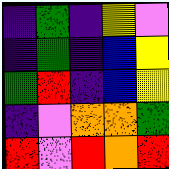[["indigo", "green", "indigo", "yellow", "violet"], ["indigo", "green", "indigo", "blue", "yellow"], ["green", "red", "indigo", "blue", "yellow"], ["indigo", "violet", "orange", "orange", "green"], ["red", "violet", "red", "orange", "red"]]